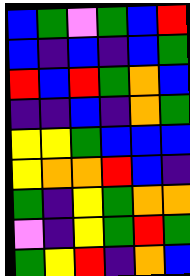[["blue", "green", "violet", "green", "blue", "red"], ["blue", "indigo", "blue", "indigo", "blue", "green"], ["red", "blue", "red", "green", "orange", "blue"], ["indigo", "indigo", "blue", "indigo", "orange", "green"], ["yellow", "yellow", "green", "blue", "blue", "blue"], ["yellow", "orange", "orange", "red", "blue", "indigo"], ["green", "indigo", "yellow", "green", "orange", "orange"], ["violet", "indigo", "yellow", "green", "red", "green"], ["green", "yellow", "red", "indigo", "orange", "blue"]]